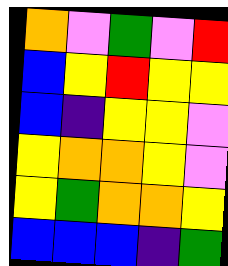[["orange", "violet", "green", "violet", "red"], ["blue", "yellow", "red", "yellow", "yellow"], ["blue", "indigo", "yellow", "yellow", "violet"], ["yellow", "orange", "orange", "yellow", "violet"], ["yellow", "green", "orange", "orange", "yellow"], ["blue", "blue", "blue", "indigo", "green"]]